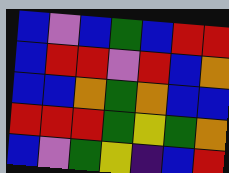[["blue", "violet", "blue", "green", "blue", "red", "red"], ["blue", "red", "red", "violet", "red", "blue", "orange"], ["blue", "blue", "orange", "green", "orange", "blue", "blue"], ["red", "red", "red", "green", "yellow", "green", "orange"], ["blue", "violet", "green", "yellow", "indigo", "blue", "red"]]